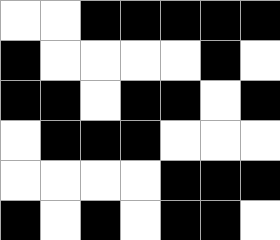[["white", "white", "black", "black", "black", "black", "black"], ["black", "white", "white", "white", "white", "black", "white"], ["black", "black", "white", "black", "black", "white", "black"], ["white", "black", "black", "black", "white", "white", "white"], ["white", "white", "white", "white", "black", "black", "black"], ["black", "white", "black", "white", "black", "black", "white"]]